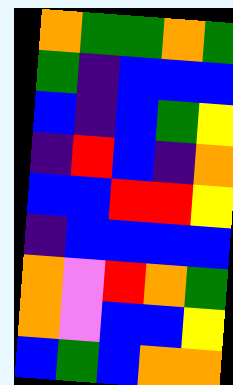[["orange", "green", "green", "orange", "green"], ["green", "indigo", "blue", "blue", "blue"], ["blue", "indigo", "blue", "green", "yellow"], ["indigo", "red", "blue", "indigo", "orange"], ["blue", "blue", "red", "red", "yellow"], ["indigo", "blue", "blue", "blue", "blue"], ["orange", "violet", "red", "orange", "green"], ["orange", "violet", "blue", "blue", "yellow"], ["blue", "green", "blue", "orange", "orange"]]